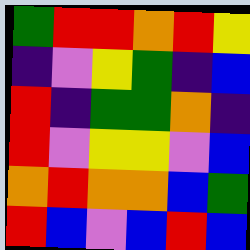[["green", "red", "red", "orange", "red", "yellow"], ["indigo", "violet", "yellow", "green", "indigo", "blue"], ["red", "indigo", "green", "green", "orange", "indigo"], ["red", "violet", "yellow", "yellow", "violet", "blue"], ["orange", "red", "orange", "orange", "blue", "green"], ["red", "blue", "violet", "blue", "red", "blue"]]